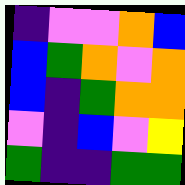[["indigo", "violet", "violet", "orange", "blue"], ["blue", "green", "orange", "violet", "orange"], ["blue", "indigo", "green", "orange", "orange"], ["violet", "indigo", "blue", "violet", "yellow"], ["green", "indigo", "indigo", "green", "green"]]